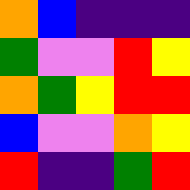[["orange", "blue", "indigo", "indigo", "indigo"], ["green", "violet", "violet", "red", "yellow"], ["orange", "green", "yellow", "red", "red"], ["blue", "violet", "violet", "orange", "yellow"], ["red", "indigo", "indigo", "green", "red"]]